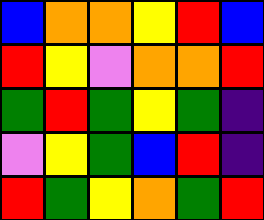[["blue", "orange", "orange", "yellow", "red", "blue"], ["red", "yellow", "violet", "orange", "orange", "red"], ["green", "red", "green", "yellow", "green", "indigo"], ["violet", "yellow", "green", "blue", "red", "indigo"], ["red", "green", "yellow", "orange", "green", "red"]]